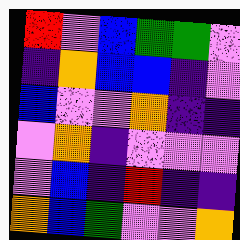[["red", "violet", "blue", "green", "green", "violet"], ["indigo", "orange", "blue", "blue", "indigo", "violet"], ["blue", "violet", "violet", "orange", "indigo", "indigo"], ["violet", "orange", "indigo", "violet", "violet", "violet"], ["violet", "blue", "indigo", "red", "indigo", "indigo"], ["orange", "blue", "green", "violet", "violet", "orange"]]